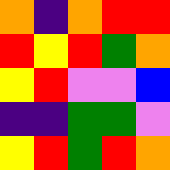[["orange", "indigo", "orange", "red", "red"], ["red", "yellow", "red", "green", "orange"], ["yellow", "red", "violet", "violet", "blue"], ["indigo", "indigo", "green", "green", "violet"], ["yellow", "red", "green", "red", "orange"]]